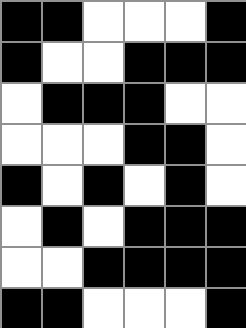[["black", "black", "white", "white", "white", "black"], ["black", "white", "white", "black", "black", "black"], ["white", "black", "black", "black", "white", "white"], ["white", "white", "white", "black", "black", "white"], ["black", "white", "black", "white", "black", "white"], ["white", "black", "white", "black", "black", "black"], ["white", "white", "black", "black", "black", "black"], ["black", "black", "white", "white", "white", "black"]]